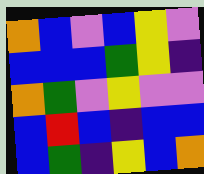[["orange", "blue", "violet", "blue", "yellow", "violet"], ["blue", "blue", "blue", "green", "yellow", "indigo"], ["orange", "green", "violet", "yellow", "violet", "violet"], ["blue", "red", "blue", "indigo", "blue", "blue"], ["blue", "green", "indigo", "yellow", "blue", "orange"]]